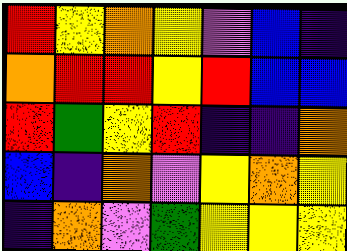[["red", "yellow", "orange", "yellow", "violet", "blue", "indigo"], ["orange", "red", "red", "yellow", "red", "blue", "blue"], ["red", "green", "yellow", "red", "indigo", "indigo", "orange"], ["blue", "indigo", "orange", "violet", "yellow", "orange", "yellow"], ["indigo", "orange", "violet", "green", "yellow", "yellow", "yellow"]]